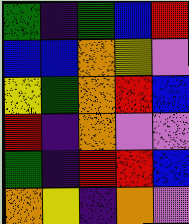[["green", "indigo", "green", "blue", "red"], ["blue", "blue", "orange", "yellow", "violet"], ["yellow", "green", "orange", "red", "blue"], ["red", "indigo", "orange", "violet", "violet"], ["green", "indigo", "red", "red", "blue"], ["orange", "yellow", "indigo", "orange", "violet"]]